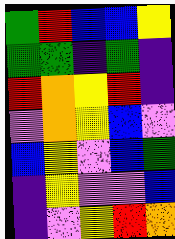[["green", "red", "blue", "blue", "yellow"], ["green", "green", "indigo", "green", "indigo"], ["red", "orange", "yellow", "red", "indigo"], ["violet", "orange", "yellow", "blue", "violet"], ["blue", "yellow", "violet", "blue", "green"], ["indigo", "yellow", "violet", "violet", "blue"], ["indigo", "violet", "yellow", "red", "orange"]]